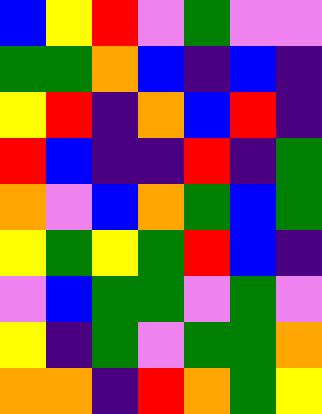[["blue", "yellow", "red", "violet", "green", "violet", "violet"], ["green", "green", "orange", "blue", "indigo", "blue", "indigo"], ["yellow", "red", "indigo", "orange", "blue", "red", "indigo"], ["red", "blue", "indigo", "indigo", "red", "indigo", "green"], ["orange", "violet", "blue", "orange", "green", "blue", "green"], ["yellow", "green", "yellow", "green", "red", "blue", "indigo"], ["violet", "blue", "green", "green", "violet", "green", "violet"], ["yellow", "indigo", "green", "violet", "green", "green", "orange"], ["orange", "orange", "indigo", "red", "orange", "green", "yellow"]]